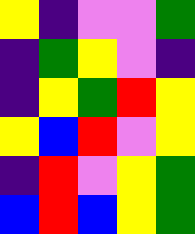[["yellow", "indigo", "violet", "violet", "green"], ["indigo", "green", "yellow", "violet", "indigo"], ["indigo", "yellow", "green", "red", "yellow"], ["yellow", "blue", "red", "violet", "yellow"], ["indigo", "red", "violet", "yellow", "green"], ["blue", "red", "blue", "yellow", "green"]]